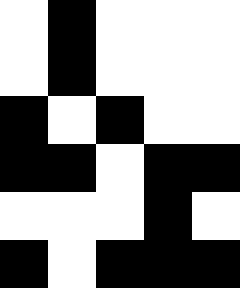[["white", "black", "white", "white", "white"], ["white", "black", "white", "white", "white"], ["black", "white", "black", "white", "white"], ["black", "black", "white", "black", "black"], ["white", "white", "white", "black", "white"], ["black", "white", "black", "black", "black"]]